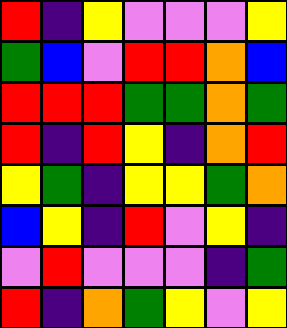[["red", "indigo", "yellow", "violet", "violet", "violet", "yellow"], ["green", "blue", "violet", "red", "red", "orange", "blue"], ["red", "red", "red", "green", "green", "orange", "green"], ["red", "indigo", "red", "yellow", "indigo", "orange", "red"], ["yellow", "green", "indigo", "yellow", "yellow", "green", "orange"], ["blue", "yellow", "indigo", "red", "violet", "yellow", "indigo"], ["violet", "red", "violet", "violet", "violet", "indigo", "green"], ["red", "indigo", "orange", "green", "yellow", "violet", "yellow"]]